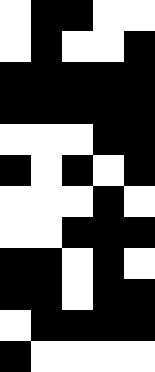[["white", "black", "black", "white", "white"], ["white", "black", "white", "white", "black"], ["black", "black", "black", "black", "black"], ["black", "black", "black", "black", "black"], ["white", "white", "white", "black", "black"], ["black", "white", "black", "white", "black"], ["white", "white", "white", "black", "white"], ["white", "white", "black", "black", "black"], ["black", "black", "white", "black", "white"], ["black", "black", "white", "black", "black"], ["white", "black", "black", "black", "black"], ["black", "white", "white", "white", "white"]]